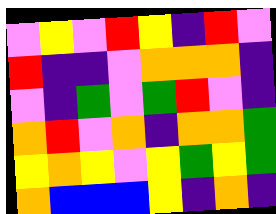[["violet", "yellow", "violet", "red", "yellow", "indigo", "red", "violet"], ["red", "indigo", "indigo", "violet", "orange", "orange", "orange", "indigo"], ["violet", "indigo", "green", "violet", "green", "red", "violet", "indigo"], ["orange", "red", "violet", "orange", "indigo", "orange", "orange", "green"], ["yellow", "orange", "yellow", "violet", "yellow", "green", "yellow", "green"], ["orange", "blue", "blue", "blue", "yellow", "indigo", "orange", "indigo"]]